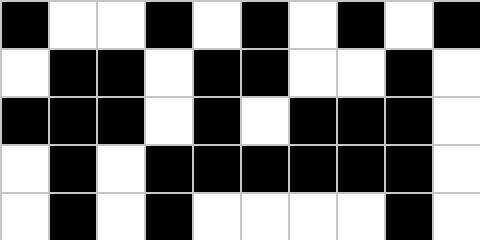[["black", "white", "white", "black", "white", "black", "white", "black", "white", "black"], ["white", "black", "black", "white", "black", "black", "white", "white", "black", "white"], ["black", "black", "black", "white", "black", "white", "black", "black", "black", "white"], ["white", "black", "white", "black", "black", "black", "black", "black", "black", "white"], ["white", "black", "white", "black", "white", "white", "white", "white", "black", "white"]]